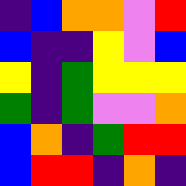[["indigo", "blue", "orange", "orange", "violet", "red"], ["blue", "indigo", "indigo", "yellow", "violet", "blue"], ["yellow", "indigo", "green", "yellow", "yellow", "yellow"], ["green", "indigo", "green", "violet", "violet", "orange"], ["blue", "orange", "indigo", "green", "red", "red"], ["blue", "red", "red", "indigo", "orange", "indigo"]]